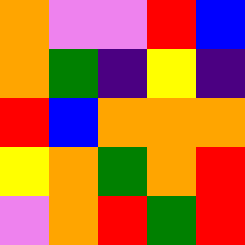[["orange", "violet", "violet", "red", "blue"], ["orange", "green", "indigo", "yellow", "indigo"], ["red", "blue", "orange", "orange", "orange"], ["yellow", "orange", "green", "orange", "red"], ["violet", "orange", "red", "green", "red"]]